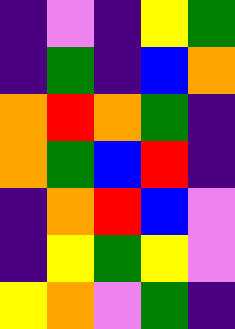[["indigo", "violet", "indigo", "yellow", "green"], ["indigo", "green", "indigo", "blue", "orange"], ["orange", "red", "orange", "green", "indigo"], ["orange", "green", "blue", "red", "indigo"], ["indigo", "orange", "red", "blue", "violet"], ["indigo", "yellow", "green", "yellow", "violet"], ["yellow", "orange", "violet", "green", "indigo"]]